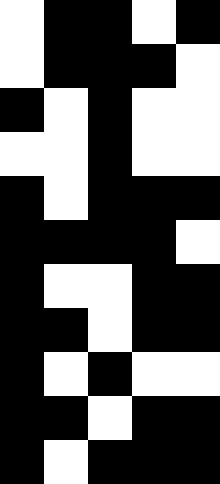[["white", "black", "black", "white", "black"], ["white", "black", "black", "black", "white"], ["black", "white", "black", "white", "white"], ["white", "white", "black", "white", "white"], ["black", "white", "black", "black", "black"], ["black", "black", "black", "black", "white"], ["black", "white", "white", "black", "black"], ["black", "black", "white", "black", "black"], ["black", "white", "black", "white", "white"], ["black", "black", "white", "black", "black"], ["black", "white", "black", "black", "black"]]